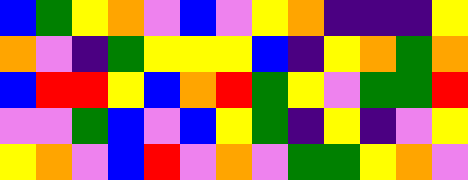[["blue", "green", "yellow", "orange", "violet", "blue", "violet", "yellow", "orange", "indigo", "indigo", "indigo", "yellow"], ["orange", "violet", "indigo", "green", "yellow", "yellow", "yellow", "blue", "indigo", "yellow", "orange", "green", "orange"], ["blue", "red", "red", "yellow", "blue", "orange", "red", "green", "yellow", "violet", "green", "green", "red"], ["violet", "violet", "green", "blue", "violet", "blue", "yellow", "green", "indigo", "yellow", "indigo", "violet", "yellow"], ["yellow", "orange", "violet", "blue", "red", "violet", "orange", "violet", "green", "green", "yellow", "orange", "violet"]]